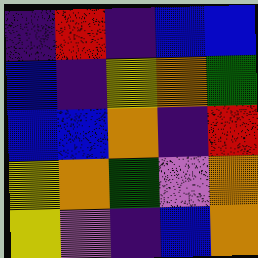[["indigo", "red", "indigo", "blue", "blue"], ["blue", "indigo", "yellow", "orange", "green"], ["blue", "blue", "orange", "indigo", "red"], ["yellow", "orange", "green", "violet", "orange"], ["yellow", "violet", "indigo", "blue", "orange"]]